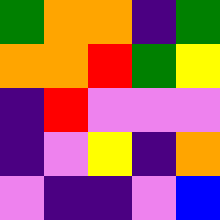[["green", "orange", "orange", "indigo", "green"], ["orange", "orange", "red", "green", "yellow"], ["indigo", "red", "violet", "violet", "violet"], ["indigo", "violet", "yellow", "indigo", "orange"], ["violet", "indigo", "indigo", "violet", "blue"]]